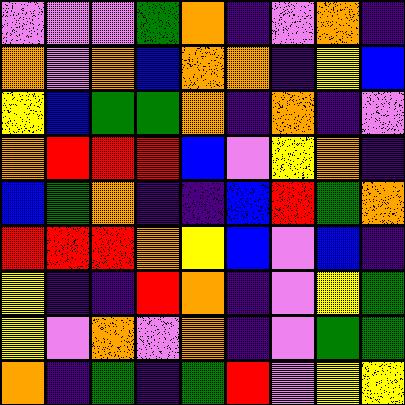[["violet", "violet", "violet", "green", "orange", "indigo", "violet", "orange", "indigo"], ["orange", "violet", "orange", "blue", "orange", "orange", "indigo", "yellow", "blue"], ["yellow", "blue", "green", "green", "orange", "indigo", "orange", "indigo", "violet"], ["orange", "red", "red", "red", "blue", "violet", "yellow", "orange", "indigo"], ["blue", "green", "orange", "indigo", "indigo", "blue", "red", "green", "orange"], ["red", "red", "red", "orange", "yellow", "blue", "violet", "blue", "indigo"], ["yellow", "indigo", "indigo", "red", "orange", "indigo", "violet", "yellow", "green"], ["yellow", "violet", "orange", "violet", "orange", "indigo", "violet", "green", "green"], ["orange", "indigo", "green", "indigo", "green", "red", "violet", "yellow", "yellow"]]